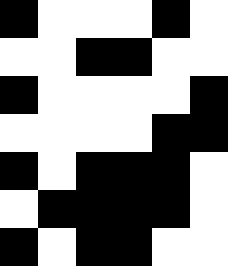[["black", "white", "white", "white", "black", "white"], ["white", "white", "black", "black", "white", "white"], ["black", "white", "white", "white", "white", "black"], ["white", "white", "white", "white", "black", "black"], ["black", "white", "black", "black", "black", "white"], ["white", "black", "black", "black", "black", "white"], ["black", "white", "black", "black", "white", "white"]]